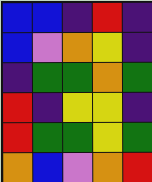[["blue", "blue", "indigo", "red", "indigo"], ["blue", "violet", "orange", "yellow", "indigo"], ["indigo", "green", "green", "orange", "green"], ["red", "indigo", "yellow", "yellow", "indigo"], ["red", "green", "green", "yellow", "green"], ["orange", "blue", "violet", "orange", "red"]]